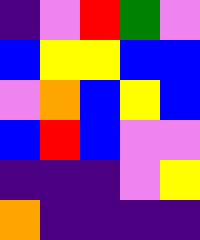[["indigo", "violet", "red", "green", "violet"], ["blue", "yellow", "yellow", "blue", "blue"], ["violet", "orange", "blue", "yellow", "blue"], ["blue", "red", "blue", "violet", "violet"], ["indigo", "indigo", "indigo", "violet", "yellow"], ["orange", "indigo", "indigo", "indigo", "indigo"]]